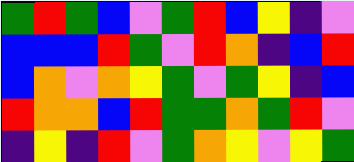[["green", "red", "green", "blue", "violet", "green", "red", "blue", "yellow", "indigo", "violet"], ["blue", "blue", "blue", "red", "green", "violet", "red", "orange", "indigo", "blue", "red"], ["blue", "orange", "violet", "orange", "yellow", "green", "violet", "green", "yellow", "indigo", "blue"], ["red", "orange", "orange", "blue", "red", "green", "green", "orange", "green", "red", "violet"], ["indigo", "yellow", "indigo", "red", "violet", "green", "orange", "yellow", "violet", "yellow", "green"]]